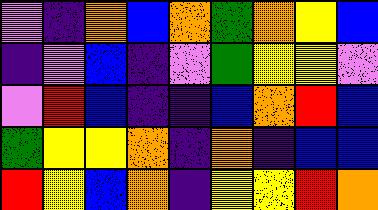[["violet", "indigo", "orange", "blue", "orange", "green", "orange", "yellow", "blue"], ["indigo", "violet", "blue", "indigo", "violet", "green", "yellow", "yellow", "violet"], ["violet", "red", "blue", "indigo", "indigo", "blue", "orange", "red", "blue"], ["green", "yellow", "yellow", "orange", "indigo", "orange", "indigo", "blue", "blue"], ["red", "yellow", "blue", "orange", "indigo", "yellow", "yellow", "red", "orange"]]